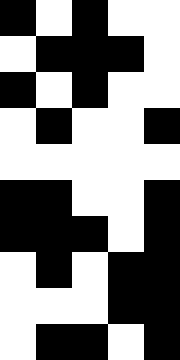[["black", "white", "black", "white", "white"], ["white", "black", "black", "black", "white"], ["black", "white", "black", "white", "white"], ["white", "black", "white", "white", "black"], ["white", "white", "white", "white", "white"], ["black", "black", "white", "white", "black"], ["black", "black", "black", "white", "black"], ["white", "black", "white", "black", "black"], ["white", "white", "white", "black", "black"], ["white", "black", "black", "white", "black"]]